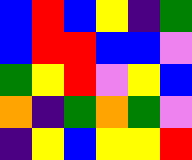[["blue", "red", "blue", "yellow", "indigo", "green"], ["blue", "red", "red", "blue", "blue", "violet"], ["green", "yellow", "red", "violet", "yellow", "blue"], ["orange", "indigo", "green", "orange", "green", "violet"], ["indigo", "yellow", "blue", "yellow", "yellow", "red"]]